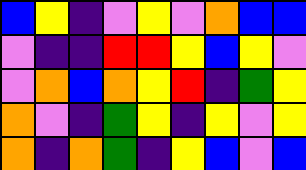[["blue", "yellow", "indigo", "violet", "yellow", "violet", "orange", "blue", "blue"], ["violet", "indigo", "indigo", "red", "red", "yellow", "blue", "yellow", "violet"], ["violet", "orange", "blue", "orange", "yellow", "red", "indigo", "green", "yellow"], ["orange", "violet", "indigo", "green", "yellow", "indigo", "yellow", "violet", "yellow"], ["orange", "indigo", "orange", "green", "indigo", "yellow", "blue", "violet", "blue"]]